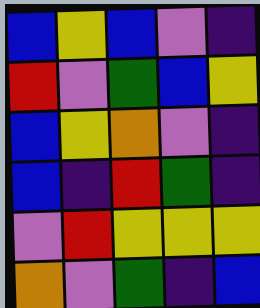[["blue", "yellow", "blue", "violet", "indigo"], ["red", "violet", "green", "blue", "yellow"], ["blue", "yellow", "orange", "violet", "indigo"], ["blue", "indigo", "red", "green", "indigo"], ["violet", "red", "yellow", "yellow", "yellow"], ["orange", "violet", "green", "indigo", "blue"]]